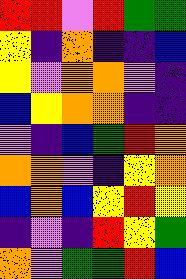[["red", "red", "violet", "red", "green", "green"], ["yellow", "indigo", "orange", "indigo", "indigo", "blue"], ["yellow", "violet", "orange", "orange", "violet", "indigo"], ["blue", "yellow", "orange", "orange", "indigo", "indigo"], ["violet", "indigo", "blue", "green", "red", "orange"], ["orange", "orange", "violet", "indigo", "yellow", "orange"], ["blue", "orange", "blue", "yellow", "red", "yellow"], ["indigo", "violet", "indigo", "red", "yellow", "green"], ["orange", "violet", "green", "green", "red", "blue"]]